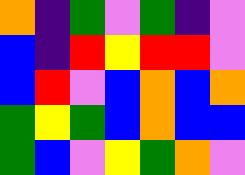[["orange", "indigo", "green", "violet", "green", "indigo", "violet"], ["blue", "indigo", "red", "yellow", "red", "red", "violet"], ["blue", "red", "violet", "blue", "orange", "blue", "orange"], ["green", "yellow", "green", "blue", "orange", "blue", "blue"], ["green", "blue", "violet", "yellow", "green", "orange", "violet"]]